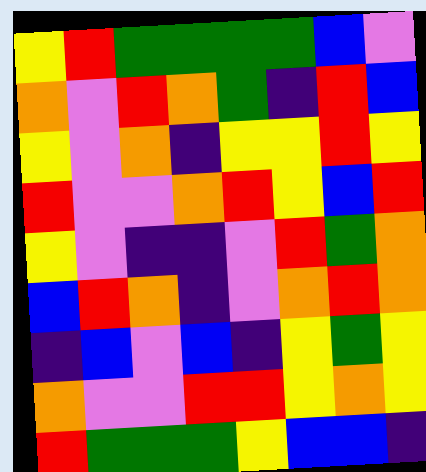[["yellow", "red", "green", "green", "green", "green", "blue", "violet"], ["orange", "violet", "red", "orange", "green", "indigo", "red", "blue"], ["yellow", "violet", "orange", "indigo", "yellow", "yellow", "red", "yellow"], ["red", "violet", "violet", "orange", "red", "yellow", "blue", "red"], ["yellow", "violet", "indigo", "indigo", "violet", "red", "green", "orange"], ["blue", "red", "orange", "indigo", "violet", "orange", "red", "orange"], ["indigo", "blue", "violet", "blue", "indigo", "yellow", "green", "yellow"], ["orange", "violet", "violet", "red", "red", "yellow", "orange", "yellow"], ["red", "green", "green", "green", "yellow", "blue", "blue", "indigo"]]